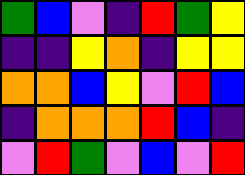[["green", "blue", "violet", "indigo", "red", "green", "yellow"], ["indigo", "indigo", "yellow", "orange", "indigo", "yellow", "yellow"], ["orange", "orange", "blue", "yellow", "violet", "red", "blue"], ["indigo", "orange", "orange", "orange", "red", "blue", "indigo"], ["violet", "red", "green", "violet", "blue", "violet", "red"]]